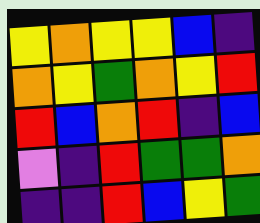[["yellow", "orange", "yellow", "yellow", "blue", "indigo"], ["orange", "yellow", "green", "orange", "yellow", "red"], ["red", "blue", "orange", "red", "indigo", "blue"], ["violet", "indigo", "red", "green", "green", "orange"], ["indigo", "indigo", "red", "blue", "yellow", "green"]]